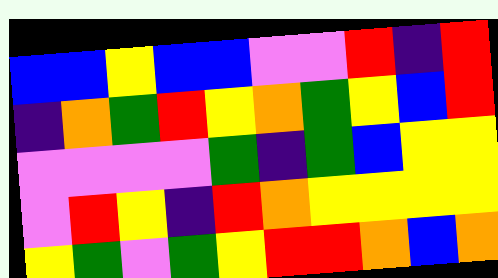[["blue", "blue", "yellow", "blue", "blue", "violet", "violet", "red", "indigo", "red"], ["indigo", "orange", "green", "red", "yellow", "orange", "green", "yellow", "blue", "red"], ["violet", "violet", "violet", "violet", "green", "indigo", "green", "blue", "yellow", "yellow"], ["violet", "red", "yellow", "indigo", "red", "orange", "yellow", "yellow", "yellow", "yellow"], ["yellow", "green", "violet", "green", "yellow", "red", "red", "orange", "blue", "orange"]]